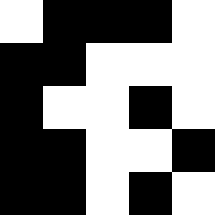[["white", "black", "black", "black", "white"], ["black", "black", "white", "white", "white"], ["black", "white", "white", "black", "white"], ["black", "black", "white", "white", "black"], ["black", "black", "white", "black", "white"]]